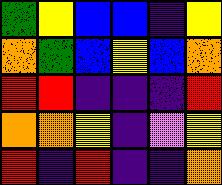[["green", "yellow", "blue", "blue", "indigo", "yellow"], ["orange", "green", "blue", "yellow", "blue", "orange"], ["red", "red", "indigo", "indigo", "indigo", "red"], ["orange", "orange", "yellow", "indigo", "violet", "yellow"], ["red", "indigo", "red", "indigo", "indigo", "orange"]]